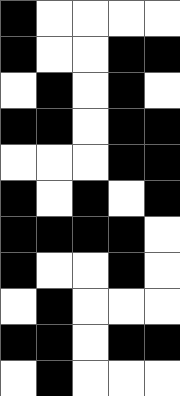[["black", "white", "white", "white", "white"], ["black", "white", "white", "black", "black"], ["white", "black", "white", "black", "white"], ["black", "black", "white", "black", "black"], ["white", "white", "white", "black", "black"], ["black", "white", "black", "white", "black"], ["black", "black", "black", "black", "white"], ["black", "white", "white", "black", "white"], ["white", "black", "white", "white", "white"], ["black", "black", "white", "black", "black"], ["white", "black", "white", "white", "white"]]